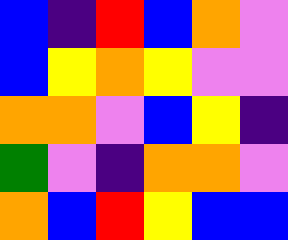[["blue", "indigo", "red", "blue", "orange", "violet"], ["blue", "yellow", "orange", "yellow", "violet", "violet"], ["orange", "orange", "violet", "blue", "yellow", "indigo"], ["green", "violet", "indigo", "orange", "orange", "violet"], ["orange", "blue", "red", "yellow", "blue", "blue"]]